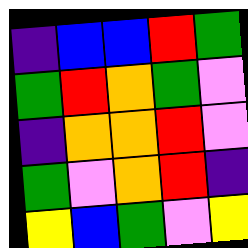[["indigo", "blue", "blue", "red", "green"], ["green", "red", "orange", "green", "violet"], ["indigo", "orange", "orange", "red", "violet"], ["green", "violet", "orange", "red", "indigo"], ["yellow", "blue", "green", "violet", "yellow"]]